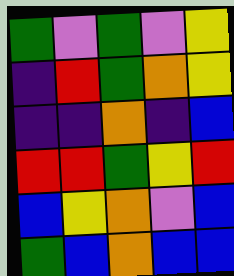[["green", "violet", "green", "violet", "yellow"], ["indigo", "red", "green", "orange", "yellow"], ["indigo", "indigo", "orange", "indigo", "blue"], ["red", "red", "green", "yellow", "red"], ["blue", "yellow", "orange", "violet", "blue"], ["green", "blue", "orange", "blue", "blue"]]